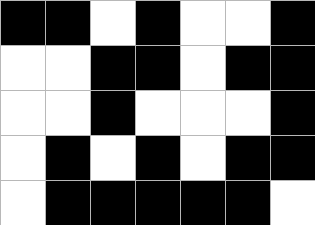[["black", "black", "white", "black", "white", "white", "black"], ["white", "white", "black", "black", "white", "black", "black"], ["white", "white", "black", "white", "white", "white", "black"], ["white", "black", "white", "black", "white", "black", "black"], ["white", "black", "black", "black", "black", "black", "white"]]